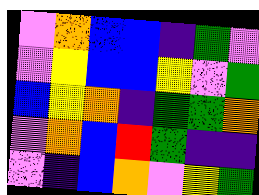[["violet", "orange", "blue", "blue", "indigo", "green", "violet"], ["violet", "yellow", "blue", "blue", "yellow", "violet", "green"], ["blue", "yellow", "orange", "indigo", "green", "green", "orange"], ["violet", "orange", "blue", "red", "green", "indigo", "indigo"], ["violet", "indigo", "blue", "orange", "violet", "yellow", "green"]]